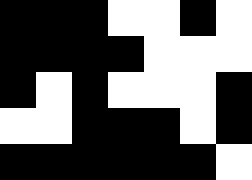[["black", "black", "black", "white", "white", "black", "white"], ["black", "black", "black", "black", "white", "white", "white"], ["black", "white", "black", "white", "white", "white", "black"], ["white", "white", "black", "black", "black", "white", "black"], ["black", "black", "black", "black", "black", "black", "white"]]